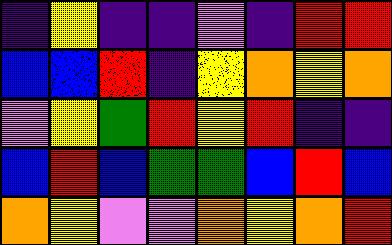[["indigo", "yellow", "indigo", "indigo", "violet", "indigo", "red", "red"], ["blue", "blue", "red", "indigo", "yellow", "orange", "yellow", "orange"], ["violet", "yellow", "green", "red", "yellow", "red", "indigo", "indigo"], ["blue", "red", "blue", "green", "green", "blue", "red", "blue"], ["orange", "yellow", "violet", "violet", "orange", "yellow", "orange", "red"]]